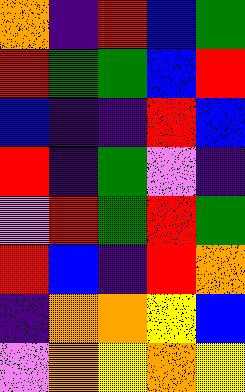[["orange", "indigo", "red", "blue", "green"], ["red", "green", "green", "blue", "red"], ["blue", "indigo", "indigo", "red", "blue"], ["red", "indigo", "green", "violet", "indigo"], ["violet", "red", "green", "red", "green"], ["red", "blue", "indigo", "red", "orange"], ["indigo", "orange", "orange", "yellow", "blue"], ["violet", "orange", "yellow", "orange", "yellow"]]